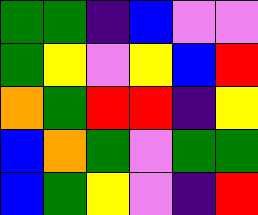[["green", "green", "indigo", "blue", "violet", "violet"], ["green", "yellow", "violet", "yellow", "blue", "red"], ["orange", "green", "red", "red", "indigo", "yellow"], ["blue", "orange", "green", "violet", "green", "green"], ["blue", "green", "yellow", "violet", "indigo", "red"]]